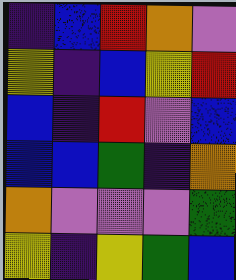[["indigo", "blue", "red", "orange", "violet"], ["yellow", "indigo", "blue", "yellow", "red"], ["blue", "indigo", "red", "violet", "blue"], ["blue", "blue", "green", "indigo", "orange"], ["orange", "violet", "violet", "violet", "green"], ["yellow", "indigo", "yellow", "green", "blue"]]